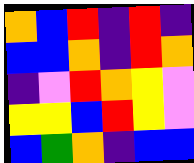[["orange", "blue", "red", "indigo", "red", "indigo"], ["blue", "blue", "orange", "indigo", "red", "orange"], ["indigo", "violet", "red", "orange", "yellow", "violet"], ["yellow", "yellow", "blue", "red", "yellow", "violet"], ["blue", "green", "orange", "indigo", "blue", "blue"]]